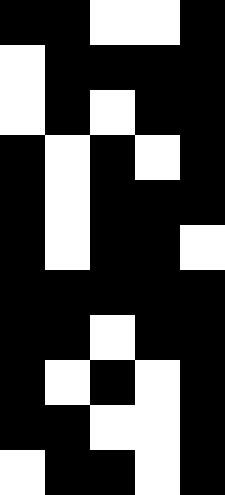[["black", "black", "white", "white", "black"], ["white", "black", "black", "black", "black"], ["white", "black", "white", "black", "black"], ["black", "white", "black", "white", "black"], ["black", "white", "black", "black", "black"], ["black", "white", "black", "black", "white"], ["black", "black", "black", "black", "black"], ["black", "black", "white", "black", "black"], ["black", "white", "black", "white", "black"], ["black", "black", "white", "white", "black"], ["white", "black", "black", "white", "black"]]